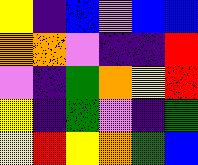[["yellow", "indigo", "blue", "violet", "blue", "blue"], ["orange", "orange", "violet", "indigo", "indigo", "red"], ["violet", "indigo", "green", "orange", "yellow", "red"], ["yellow", "indigo", "green", "violet", "indigo", "green"], ["yellow", "red", "yellow", "orange", "green", "blue"]]